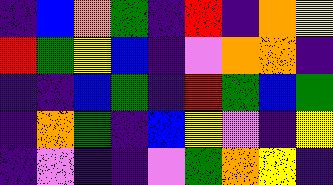[["indigo", "blue", "orange", "green", "indigo", "red", "indigo", "orange", "yellow"], ["red", "green", "yellow", "blue", "indigo", "violet", "orange", "orange", "indigo"], ["indigo", "indigo", "blue", "green", "indigo", "red", "green", "blue", "green"], ["indigo", "orange", "green", "indigo", "blue", "yellow", "violet", "indigo", "yellow"], ["indigo", "violet", "indigo", "indigo", "violet", "green", "orange", "yellow", "indigo"]]